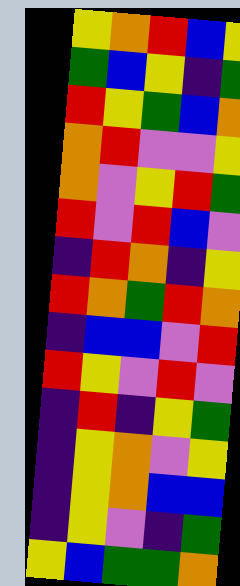[["yellow", "orange", "red", "blue", "yellow"], ["green", "blue", "yellow", "indigo", "green"], ["red", "yellow", "green", "blue", "orange"], ["orange", "red", "violet", "violet", "yellow"], ["orange", "violet", "yellow", "red", "green"], ["red", "violet", "red", "blue", "violet"], ["indigo", "red", "orange", "indigo", "yellow"], ["red", "orange", "green", "red", "orange"], ["indigo", "blue", "blue", "violet", "red"], ["red", "yellow", "violet", "red", "violet"], ["indigo", "red", "indigo", "yellow", "green"], ["indigo", "yellow", "orange", "violet", "yellow"], ["indigo", "yellow", "orange", "blue", "blue"], ["indigo", "yellow", "violet", "indigo", "green"], ["yellow", "blue", "green", "green", "orange"]]